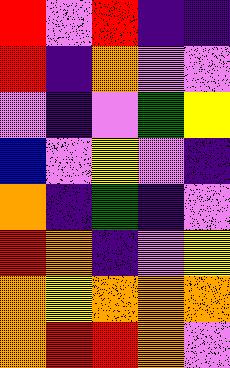[["red", "violet", "red", "indigo", "indigo"], ["red", "indigo", "orange", "violet", "violet"], ["violet", "indigo", "violet", "green", "yellow"], ["blue", "violet", "yellow", "violet", "indigo"], ["orange", "indigo", "green", "indigo", "violet"], ["red", "orange", "indigo", "violet", "yellow"], ["orange", "yellow", "orange", "orange", "orange"], ["orange", "red", "red", "orange", "violet"]]